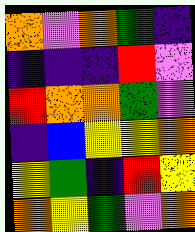[["orange", "violet", "orange", "green", "indigo"], ["indigo", "indigo", "indigo", "red", "violet"], ["red", "orange", "orange", "green", "violet"], ["indigo", "blue", "yellow", "yellow", "orange"], ["yellow", "green", "indigo", "red", "yellow"], ["orange", "yellow", "green", "violet", "orange"]]